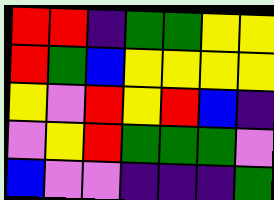[["red", "red", "indigo", "green", "green", "yellow", "yellow"], ["red", "green", "blue", "yellow", "yellow", "yellow", "yellow"], ["yellow", "violet", "red", "yellow", "red", "blue", "indigo"], ["violet", "yellow", "red", "green", "green", "green", "violet"], ["blue", "violet", "violet", "indigo", "indigo", "indigo", "green"]]